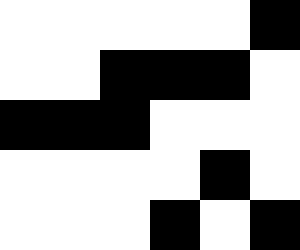[["white", "white", "white", "white", "white", "black"], ["white", "white", "black", "black", "black", "white"], ["black", "black", "black", "white", "white", "white"], ["white", "white", "white", "white", "black", "white"], ["white", "white", "white", "black", "white", "black"]]